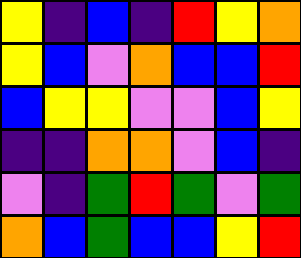[["yellow", "indigo", "blue", "indigo", "red", "yellow", "orange"], ["yellow", "blue", "violet", "orange", "blue", "blue", "red"], ["blue", "yellow", "yellow", "violet", "violet", "blue", "yellow"], ["indigo", "indigo", "orange", "orange", "violet", "blue", "indigo"], ["violet", "indigo", "green", "red", "green", "violet", "green"], ["orange", "blue", "green", "blue", "blue", "yellow", "red"]]